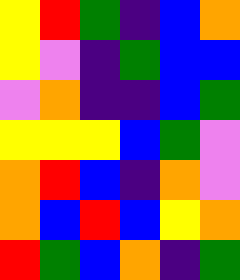[["yellow", "red", "green", "indigo", "blue", "orange"], ["yellow", "violet", "indigo", "green", "blue", "blue"], ["violet", "orange", "indigo", "indigo", "blue", "green"], ["yellow", "yellow", "yellow", "blue", "green", "violet"], ["orange", "red", "blue", "indigo", "orange", "violet"], ["orange", "blue", "red", "blue", "yellow", "orange"], ["red", "green", "blue", "orange", "indigo", "green"]]